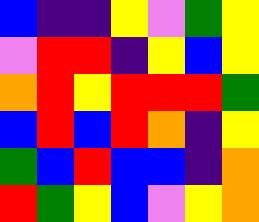[["blue", "indigo", "indigo", "yellow", "violet", "green", "yellow"], ["violet", "red", "red", "indigo", "yellow", "blue", "yellow"], ["orange", "red", "yellow", "red", "red", "red", "green"], ["blue", "red", "blue", "red", "orange", "indigo", "yellow"], ["green", "blue", "red", "blue", "blue", "indigo", "orange"], ["red", "green", "yellow", "blue", "violet", "yellow", "orange"]]